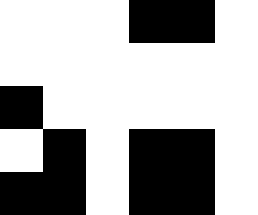[["white", "white", "white", "black", "black", "white"], ["white", "white", "white", "white", "white", "white"], ["black", "white", "white", "white", "white", "white"], ["white", "black", "white", "black", "black", "white"], ["black", "black", "white", "black", "black", "white"]]